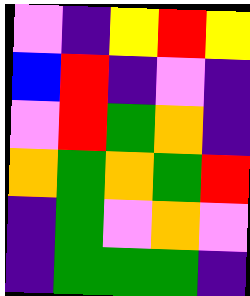[["violet", "indigo", "yellow", "red", "yellow"], ["blue", "red", "indigo", "violet", "indigo"], ["violet", "red", "green", "orange", "indigo"], ["orange", "green", "orange", "green", "red"], ["indigo", "green", "violet", "orange", "violet"], ["indigo", "green", "green", "green", "indigo"]]